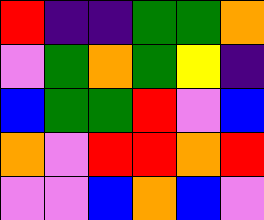[["red", "indigo", "indigo", "green", "green", "orange"], ["violet", "green", "orange", "green", "yellow", "indigo"], ["blue", "green", "green", "red", "violet", "blue"], ["orange", "violet", "red", "red", "orange", "red"], ["violet", "violet", "blue", "orange", "blue", "violet"]]